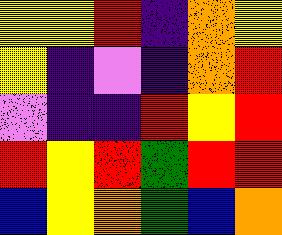[["yellow", "yellow", "red", "indigo", "orange", "yellow"], ["yellow", "indigo", "violet", "indigo", "orange", "red"], ["violet", "indigo", "indigo", "red", "yellow", "red"], ["red", "yellow", "red", "green", "red", "red"], ["blue", "yellow", "orange", "green", "blue", "orange"]]